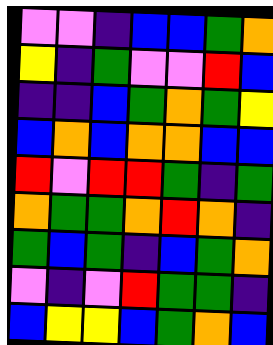[["violet", "violet", "indigo", "blue", "blue", "green", "orange"], ["yellow", "indigo", "green", "violet", "violet", "red", "blue"], ["indigo", "indigo", "blue", "green", "orange", "green", "yellow"], ["blue", "orange", "blue", "orange", "orange", "blue", "blue"], ["red", "violet", "red", "red", "green", "indigo", "green"], ["orange", "green", "green", "orange", "red", "orange", "indigo"], ["green", "blue", "green", "indigo", "blue", "green", "orange"], ["violet", "indigo", "violet", "red", "green", "green", "indigo"], ["blue", "yellow", "yellow", "blue", "green", "orange", "blue"]]